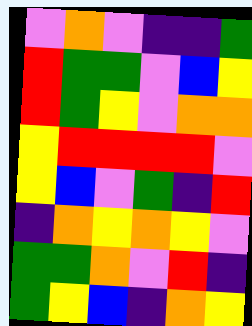[["violet", "orange", "violet", "indigo", "indigo", "green"], ["red", "green", "green", "violet", "blue", "yellow"], ["red", "green", "yellow", "violet", "orange", "orange"], ["yellow", "red", "red", "red", "red", "violet"], ["yellow", "blue", "violet", "green", "indigo", "red"], ["indigo", "orange", "yellow", "orange", "yellow", "violet"], ["green", "green", "orange", "violet", "red", "indigo"], ["green", "yellow", "blue", "indigo", "orange", "yellow"]]